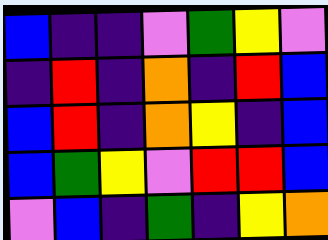[["blue", "indigo", "indigo", "violet", "green", "yellow", "violet"], ["indigo", "red", "indigo", "orange", "indigo", "red", "blue"], ["blue", "red", "indigo", "orange", "yellow", "indigo", "blue"], ["blue", "green", "yellow", "violet", "red", "red", "blue"], ["violet", "blue", "indigo", "green", "indigo", "yellow", "orange"]]